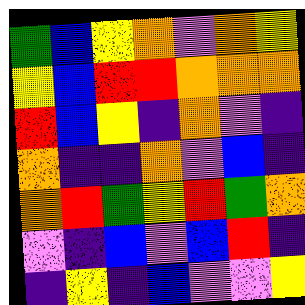[["green", "blue", "yellow", "orange", "violet", "orange", "yellow"], ["yellow", "blue", "red", "red", "orange", "orange", "orange"], ["red", "blue", "yellow", "indigo", "orange", "violet", "indigo"], ["orange", "indigo", "indigo", "orange", "violet", "blue", "indigo"], ["orange", "red", "green", "yellow", "red", "green", "orange"], ["violet", "indigo", "blue", "violet", "blue", "red", "indigo"], ["indigo", "yellow", "indigo", "blue", "violet", "violet", "yellow"]]